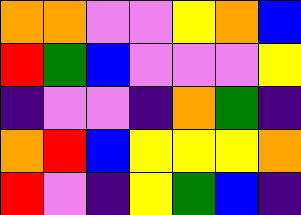[["orange", "orange", "violet", "violet", "yellow", "orange", "blue"], ["red", "green", "blue", "violet", "violet", "violet", "yellow"], ["indigo", "violet", "violet", "indigo", "orange", "green", "indigo"], ["orange", "red", "blue", "yellow", "yellow", "yellow", "orange"], ["red", "violet", "indigo", "yellow", "green", "blue", "indigo"]]